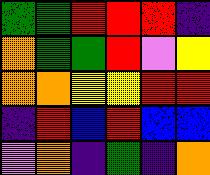[["green", "green", "red", "red", "red", "indigo"], ["orange", "green", "green", "red", "violet", "yellow"], ["orange", "orange", "yellow", "yellow", "red", "red"], ["indigo", "red", "blue", "red", "blue", "blue"], ["violet", "orange", "indigo", "green", "indigo", "orange"]]